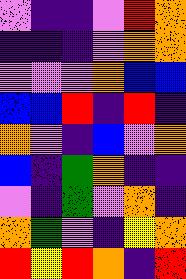[["violet", "indigo", "indigo", "violet", "red", "orange"], ["indigo", "indigo", "indigo", "violet", "orange", "orange"], ["violet", "violet", "violet", "orange", "blue", "blue"], ["blue", "blue", "red", "indigo", "red", "indigo"], ["orange", "violet", "indigo", "blue", "violet", "orange"], ["blue", "indigo", "green", "orange", "indigo", "indigo"], ["violet", "indigo", "green", "violet", "orange", "indigo"], ["orange", "green", "violet", "indigo", "yellow", "orange"], ["red", "yellow", "red", "orange", "indigo", "red"]]